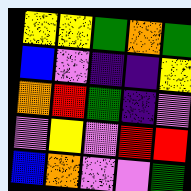[["yellow", "yellow", "green", "orange", "green"], ["blue", "violet", "indigo", "indigo", "yellow"], ["orange", "red", "green", "indigo", "violet"], ["violet", "yellow", "violet", "red", "red"], ["blue", "orange", "violet", "violet", "green"]]